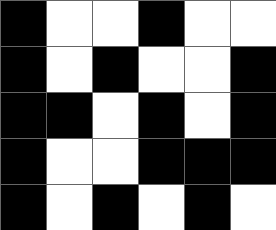[["black", "white", "white", "black", "white", "white"], ["black", "white", "black", "white", "white", "black"], ["black", "black", "white", "black", "white", "black"], ["black", "white", "white", "black", "black", "black"], ["black", "white", "black", "white", "black", "white"]]